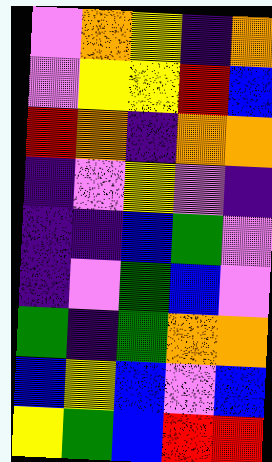[["violet", "orange", "yellow", "indigo", "orange"], ["violet", "yellow", "yellow", "red", "blue"], ["red", "orange", "indigo", "orange", "orange"], ["indigo", "violet", "yellow", "violet", "indigo"], ["indigo", "indigo", "blue", "green", "violet"], ["indigo", "violet", "green", "blue", "violet"], ["green", "indigo", "green", "orange", "orange"], ["blue", "yellow", "blue", "violet", "blue"], ["yellow", "green", "blue", "red", "red"]]